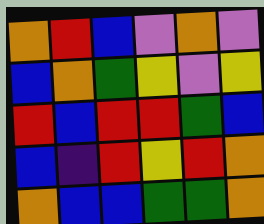[["orange", "red", "blue", "violet", "orange", "violet"], ["blue", "orange", "green", "yellow", "violet", "yellow"], ["red", "blue", "red", "red", "green", "blue"], ["blue", "indigo", "red", "yellow", "red", "orange"], ["orange", "blue", "blue", "green", "green", "orange"]]